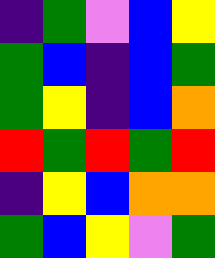[["indigo", "green", "violet", "blue", "yellow"], ["green", "blue", "indigo", "blue", "green"], ["green", "yellow", "indigo", "blue", "orange"], ["red", "green", "red", "green", "red"], ["indigo", "yellow", "blue", "orange", "orange"], ["green", "blue", "yellow", "violet", "green"]]